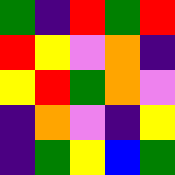[["green", "indigo", "red", "green", "red"], ["red", "yellow", "violet", "orange", "indigo"], ["yellow", "red", "green", "orange", "violet"], ["indigo", "orange", "violet", "indigo", "yellow"], ["indigo", "green", "yellow", "blue", "green"]]